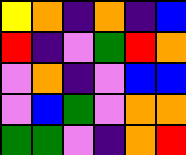[["yellow", "orange", "indigo", "orange", "indigo", "blue"], ["red", "indigo", "violet", "green", "red", "orange"], ["violet", "orange", "indigo", "violet", "blue", "blue"], ["violet", "blue", "green", "violet", "orange", "orange"], ["green", "green", "violet", "indigo", "orange", "red"]]